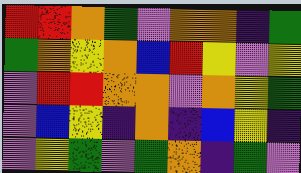[["red", "red", "orange", "green", "violet", "orange", "orange", "indigo", "green"], ["green", "orange", "yellow", "orange", "blue", "red", "yellow", "violet", "yellow"], ["violet", "red", "red", "orange", "orange", "violet", "orange", "yellow", "green"], ["violet", "blue", "yellow", "indigo", "orange", "indigo", "blue", "yellow", "indigo"], ["violet", "yellow", "green", "violet", "green", "orange", "indigo", "green", "violet"]]